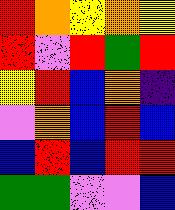[["red", "orange", "yellow", "orange", "yellow"], ["red", "violet", "red", "green", "red"], ["yellow", "red", "blue", "orange", "indigo"], ["violet", "orange", "blue", "red", "blue"], ["blue", "red", "blue", "red", "red"], ["green", "green", "violet", "violet", "blue"]]